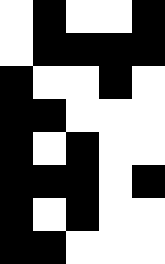[["white", "black", "white", "white", "black"], ["white", "black", "black", "black", "black"], ["black", "white", "white", "black", "white"], ["black", "black", "white", "white", "white"], ["black", "white", "black", "white", "white"], ["black", "black", "black", "white", "black"], ["black", "white", "black", "white", "white"], ["black", "black", "white", "white", "white"]]